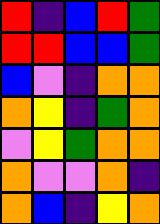[["red", "indigo", "blue", "red", "green"], ["red", "red", "blue", "blue", "green"], ["blue", "violet", "indigo", "orange", "orange"], ["orange", "yellow", "indigo", "green", "orange"], ["violet", "yellow", "green", "orange", "orange"], ["orange", "violet", "violet", "orange", "indigo"], ["orange", "blue", "indigo", "yellow", "orange"]]